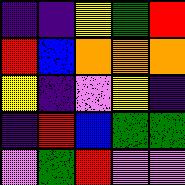[["indigo", "indigo", "yellow", "green", "red"], ["red", "blue", "orange", "orange", "orange"], ["yellow", "indigo", "violet", "yellow", "indigo"], ["indigo", "red", "blue", "green", "green"], ["violet", "green", "red", "violet", "violet"]]